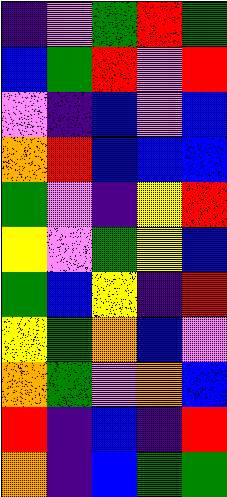[["indigo", "violet", "green", "red", "green"], ["blue", "green", "red", "violet", "red"], ["violet", "indigo", "blue", "violet", "blue"], ["orange", "red", "blue", "blue", "blue"], ["green", "violet", "indigo", "yellow", "red"], ["yellow", "violet", "green", "yellow", "blue"], ["green", "blue", "yellow", "indigo", "red"], ["yellow", "green", "orange", "blue", "violet"], ["orange", "green", "violet", "orange", "blue"], ["red", "indigo", "blue", "indigo", "red"], ["orange", "indigo", "blue", "green", "green"]]